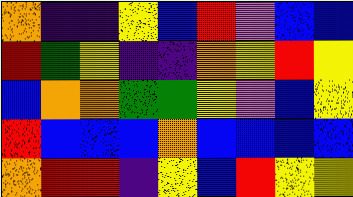[["orange", "indigo", "indigo", "yellow", "blue", "red", "violet", "blue", "blue"], ["red", "green", "yellow", "indigo", "indigo", "orange", "yellow", "red", "yellow"], ["blue", "orange", "orange", "green", "green", "yellow", "violet", "blue", "yellow"], ["red", "blue", "blue", "blue", "orange", "blue", "blue", "blue", "blue"], ["orange", "red", "red", "indigo", "yellow", "blue", "red", "yellow", "yellow"]]